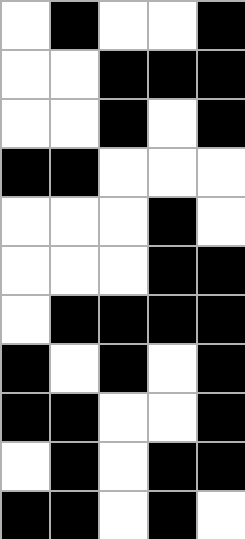[["white", "black", "white", "white", "black"], ["white", "white", "black", "black", "black"], ["white", "white", "black", "white", "black"], ["black", "black", "white", "white", "white"], ["white", "white", "white", "black", "white"], ["white", "white", "white", "black", "black"], ["white", "black", "black", "black", "black"], ["black", "white", "black", "white", "black"], ["black", "black", "white", "white", "black"], ["white", "black", "white", "black", "black"], ["black", "black", "white", "black", "white"]]